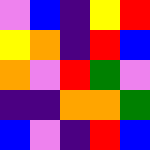[["violet", "blue", "indigo", "yellow", "red"], ["yellow", "orange", "indigo", "red", "blue"], ["orange", "violet", "red", "green", "violet"], ["indigo", "indigo", "orange", "orange", "green"], ["blue", "violet", "indigo", "red", "blue"]]